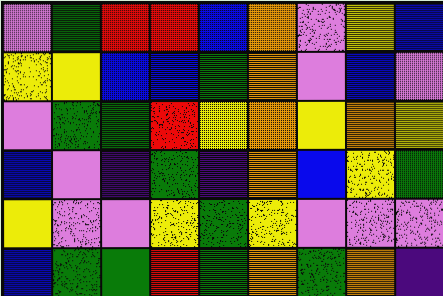[["violet", "green", "red", "red", "blue", "orange", "violet", "yellow", "blue"], ["yellow", "yellow", "blue", "blue", "green", "orange", "violet", "blue", "violet"], ["violet", "green", "green", "red", "yellow", "orange", "yellow", "orange", "yellow"], ["blue", "violet", "indigo", "green", "indigo", "orange", "blue", "yellow", "green"], ["yellow", "violet", "violet", "yellow", "green", "yellow", "violet", "violet", "violet"], ["blue", "green", "green", "red", "green", "orange", "green", "orange", "indigo"]]